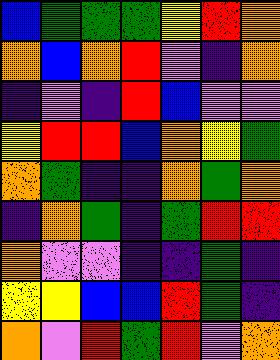[["blue", "green", "green", "green", "yellow", "red", "orange"], ["orange", "blue", "orange", "red", "violet", "indigo", "orange"], ["indigo", "violet", "indigo", "red", "blue", "violet", "violet"], ["yellow", "red", "red", "blue", "orange", "yellow", "green"], ["orange", "green", "indigo", "indigo", "orange", "green", "orange"], ["indigo", "orange", "green", "indigo", "green", "red", "red"], ["orange", "violet", "violet", "indigo", "indigo", "green", "indigo"], ["yellow", "yellow", "blue", "blue", "red", "green", "indigo"], ["orange", "violet", "red", "green", "red", "violet", "orange"]]